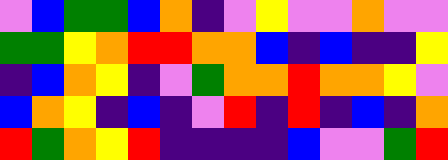[["violet", "blue", "green", "green", "blue", "orange", "indigo", "violet", "yellow", "violet", "violet", "orange", "violet", "violet"], ["green", "green", "yellow", "orange", "red", "red", "orange", "orange", "blue", "indigo", "blue", "indigo", "indigo", "yellow"], ["indigo", "blue", "orange", "yellow", "indigo", "violet", "green", "orange", "orange", "red", "orange", "orange", "yellow", "violet"], ["blue", "orange", "yellow", "indigo", "blue", "indigo", "violet", "red", "indigo", "red", "indigo", "blue", "indigo", "orange"], ["red", "green", "orange", "yellow", "red", "indigo", "indigo", "indigo", "indigo", "blue", "violet", "violet", "green", "red"]]